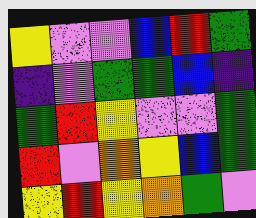[["yellow", "violet", "violet", "blue", "red", "green"], ["indigo", "violet", "green", "green", "blue", "indigo"], ["green", "red", "yellow", "violet", "violet", "green"], ["red", "violet", "orange", "yellow", "blue", "green"], ["yellow", "red", "yellow", "orange", "green", "violet"]]